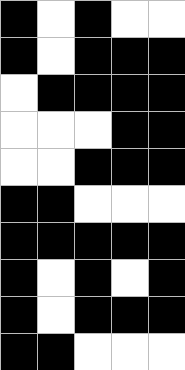[["black", "white", "black", "white", "white"], ["black", "white", "black", "black", "black"], ["white", "black", "black", "black", "black"], ["white", "white", "white", "black", "black"], ["white", "white", "black", "black", "black"], ["black", "black", "white", "white", "white"], ["black", "black", "black", "black", "black"], ["black", "white", "black", "white", "black"], ["black", "white", "black", "black", "black"], ["black", "black", "white", "white", "white"]]